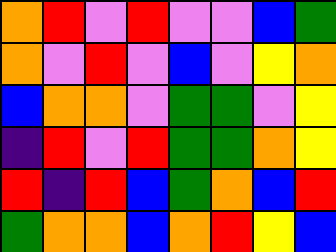[["orange", "red", "violet", "red", "violet", "violet", "blue", "green"], ["orange", "violet", "red", "violet", "blue", "violet", "yellow", "orange"], ["blue", "orange", "orange", "violet", "green", "green", "violet", "yellow"], ["indigo", "red", "violet", "red", "green", "green", "orange", "yellow"], ["red", "indigo", "red", "blue", "green", "orange", "blue", "red"], ["green", "orange", "orange", "blue", "orange", "red", "yellow", "blue"]]